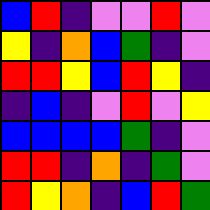[["blue", "red", "indigo", "violet", "violet", "red", "violet"], ["yellow", "indigo", "orange", "blue", "green", "indigo", "violet"], ["red", "red", "yellow", "blue", "red", "yellow", "indigo"], ["indigo", "blue", "indigo", "violet", "red", "violet", "yellow"], ["blue", "blue", "blue", "blue", "green", "indigo", "violet"], ["red", "red", "indigo", "orange", "indigo", "green", "violet"], ["red", "yellow", "orange", "indigo", "blue", "red", "green"]]